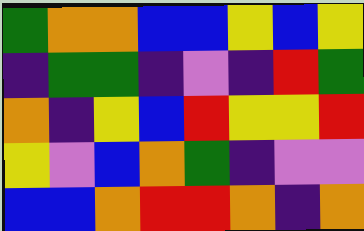[["green", "orange", "orange", "blue", "blue", "yellow", "blue", "yellow"], ["indigo", "green", "green", "indigo", "violet", "indigo", "red", "green"], ["orange", "indigo", "yellow", "blue", "red", "yellow", "yellow", "red"], ["yellow", "violet", "blue", "orange", "green", "indigo", "violet", "violet"], ["blue", "blue", "orange", "red", "red", "orange", "indigo", "orange"]]